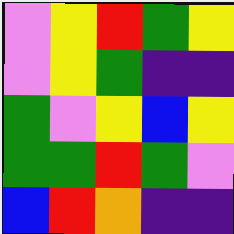[["violet", "yellow", "red", "green", "yellow"], ["violet", "yellow", "green", "indigo", "indigo"], ["green", "violet", "yellow", "blue", "yellow"], ["green", "green", "red", "green", "violet"], ["blue", "red", "orange", "indigo", "indigo"]]